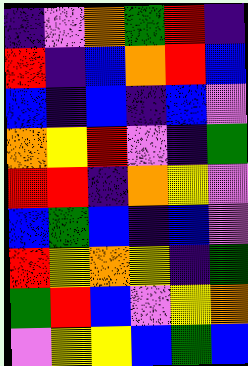[["indigo", "violet", "orange", "green", "red", "indigo"], ["red", "indigo", "blue", "orange", "red", "blue"], ["blue", "indigo", "blue", "indigo", "blue", "violet"], ["orange", "yellow", "red", "violet", "indigo", "green"], ["red", "red", "indigo", "orange", "yellow", "violet"], ["blue", "green", "blue", "indigo", "blue", "violet"], ["red", "yellow", "orange", "yellow", "indigo", "green"], ["green", "red", "blue", "violet", "yellow", "orange"], ["violet", "yellow", "yellow", "blue", "green", "blue"]]